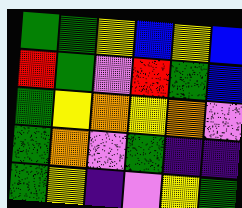[["green", "green", "yellow", "blue", "yellow", "blue"], ["red", "green", "violet", "red", "green", "blue"], ["green", "yellow", "orange", "yellow", "orange", "violet"], ["green", "orange", "violet", "green", "indigo", "indigo"], ["green", "yellow", "indigo", "violet", "yellow", "green"]]